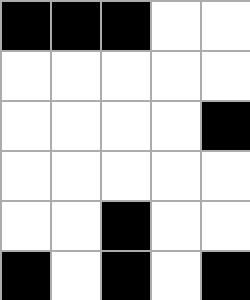[["black", "black", "black", "white", "white"], ["white", "white", "white", "white", "white"], ["white", "white", "white", "white", "black"], ["white", "white", "white", "white", "white"], ["white", "white", "black", "white", "white"], ["black", "white", "black", "white", "black"]]